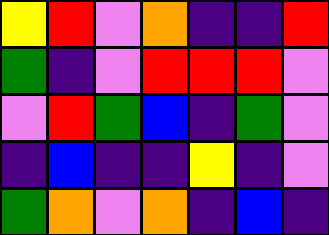[["yellow", "red", "violet", "orange", "indigo", "indigo", "red"], ["green", "indigo", "violet", "red", "red", "red", "violet"], ["violet", "red", "green", "blue", "indigo", "green", "violet"], ["indigo", "blue", "indigo", "indigo", "yellow", "indigo", "violet"], ["green", "orange", "violet", "orange", "indigo", "blue", "indigo"]]